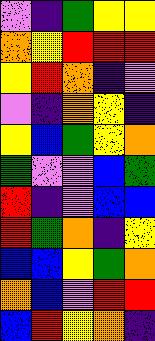[["violet", "indigo", "green", "yellow", "yellow"], ["orange", "yellow", "red", "red", "red"], ["yellow", "red", "orange", "indigo", "violet"], ["violet", "indigo", "orange", "yellow", "indigo"], ["yellow", "blue", "green", "yellow", "orange"], ["green", "violet", "violet", "blue", "green"], ["red", "indigo", "violet", "blue", "blue"], ["red", "green", "orange", "indigo", "yellow"], ["blue", "blue", "yellow", "green", "orange"], ["orange", "blue", "violet", "red", "red"], ["blue", "red", "yellow", "orange", "indigo"]]